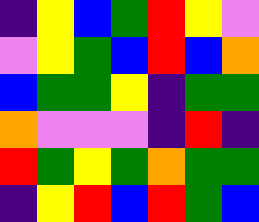[["indigo", "yellow", "blue", "green", "red", "yellow", "violet"], ["violet", "yellow", "green", "blue", "red", "blue", "orange"], ["blue", "green", "green", "yellow", "indigo", "green", "green"], ["orange", "violet", "violet", "violet", "indigo", "red", "indigo"], ["red", "green", "yellow", "green", "orange", "green", "green"], ["indigo", "yellow", "red", "blue", "red", "green", "blue"]]